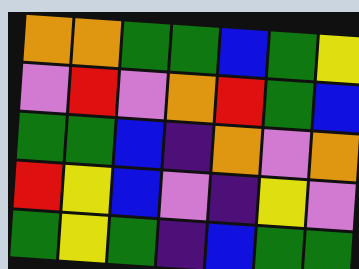[["orange", "orange", "green", "green", "blue", "green", "yellow"], ["violet", "red", "violet", "orange", "red", "green", "blue"], ["green", "green", "blue", "indigo", "orange", "violet", "orange"], ["red", "yellow", "blue", "violet", "indigo", "yellow", "violet"], ["green", "yellow", "green", "indigo", "blue", "green", "green"]]